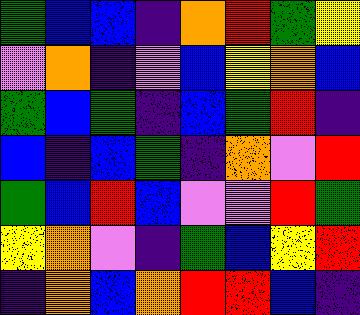[["green", "blue", "blue", "indigo", "orange", "red", "green", "yellow"], ["violet", "orange", "indigo", "violet", "blue", "yellow", "orange", "blue"], ["green", "blue", "green", "indigo", "blue", "green", "red", "indigo"], ["blue", "indigo", "blue", "green", "indigo", "orange", "violet", "red"], ["green", "blue", "red", "blue", "violet", "violet", "red", "green"], ["yellow", "orange", "violet", "indigo", "green", "blue", "yellow", "red"], ["indigo", "orange", "blue", "orange", "red", "red", "blue", "indigo"]]